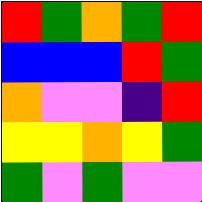[["red", "green", "orange", "green", "red"], ["blue", "blue", "blue", "red", "green"], ["orange", "violet", "violet", "indigo", "red"], ["yellow", "yellow", "orange", "yellow", "green"], ["green", "violet", "green", "violet", "violet"]]